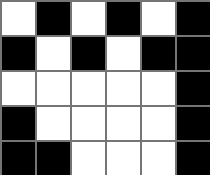[["white", "black", "white", "black", "white", "black"], ["black", "white", "black", "white", "black", "black"], ["white", "white", "white", "white", "white", "black"], ["black", "white", "white", "white", "white", "black"], ["black", "black", "white", "white", "white", "black"]]